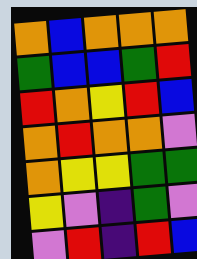[["orange", "blue", "orange", "orange", "orange"], ["green", "blue", "blue", "green", "red"], ["red", "orange", "yellow", "red", "blue"], ["orange", "red", "orange", "orange", "violet"], ["orange", "yellow", "yellow", "green", "green"], ["yellow", "violet", "indigo", "green", "violet"], ["violet", "red", "indigo", "red", "blue"]]